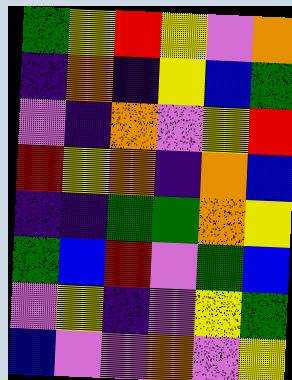[["green", "yellow", "red", "yellow", "violet", "orange"], ["indigo", "orange", "indigo", "yellow", "blue", "green"], ["violet", "indigo", "orange", "violet", "yellow", "red"], ["red", "yellow", "orange", "indigo", "orange", "blue"], ["indigo", "indigo", "green", "green", "orange", "yellow"], ["green", "blue", "red", "violet", "green", "blue"], ["violet", "yellow", "indigo", "violet", "yellow", "green"], ["blue", "violet", "violet", "orange", "violet", "yellow"]]